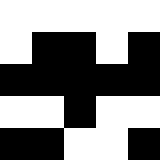[["white", "white", "white", "white", "white"], ["white", "black", "black", "white", "black"], ["black", "black", "black", "black", "black"], ["white", "white", "black", "white", "white"], ["black", "black", "white", "white", "black"]]